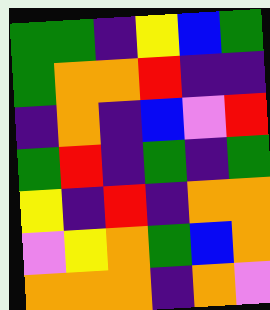[["green", "green", "indigo", "yellow", "blue", "green"], ["green", "orange", "orange", "red", "indigo", "indigo"], ["indigo", "orange", "indigo", "blue", "violet", "red"], ["green", "red", "indigo", "green", "indigo", "green"], ["yellow", "indigo", "red", "indigo", "orange", "orange"], ["violet", "yellow", "orange", "green", "blue", "orange"], ["orange", "orange", "orange", "indigo", "orange", "violet"]]